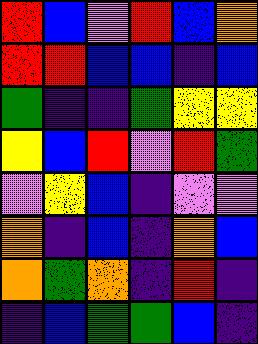[["red", "blue", "violet", "red", "blue", "orange"], ["red", "red", "blue", "blue", "indigo", "blue"], ["green", "indigo", "indigo", "green", "yellow", "yellow"], ["yellow", "blue", "red", "violet", "red", "green"], ["violet", "yellow", "blue", "indigo", "violet", "violet"], ["orange", "indigo", "blue", "indigo", "orange", "blue"], ["orange", "green", "orange", "indigo", "red", "indigo"], ["indigo", "blue", "green", "green", "blue", "indigo"]]